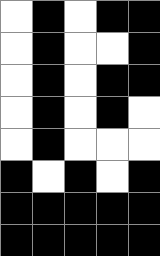[["white", "black", "white", "black", "black"], ["white", "black", "white", "white", "black"], ["white", "black", "white", "black", "black"], ["white", "black", "white", "black", "white"], ["white", "black", "white", "white", "white"], ["black", "white", "black", "white", "black"], ["black", "black", "black", "black", "black"], ["black", "black", "black", "black", "black"]]